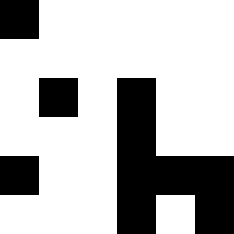[["black", "white", "white", "white", "white", "white"], ["white", "white", "white", "white", "white", "white"], ["white", "black", "white", "black", "white", "white"], ["white", "white", "white", "black", "white", "white"], ["black", "white", "white", "black", "black", "black"], ["white", "white", "white", "black", "white", "black"]]